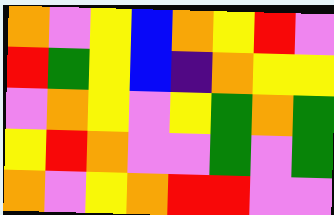[["orange", "violet", "yellow", "blue", "orange", "yellow", "red", "violet"], ["red", "green", "yellow", "blue", "indigo", "orange", "yellow", "yellow"], ["violet", "orange", "yellow", "violet", "yellow", "green", "orange", "green"], ["yellow", "red", "orange", "violet", "violet", "green", "violet", "green"], ["orange", "violet", "yellow", "orange", "red", "red", "violet", "violet"]]